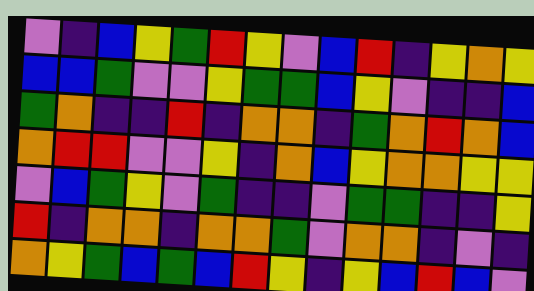[["violet", "indigo", "blue", "yellow", "green", "red", "yellow", "violet", "blue", "red", "indigo", "yellow", "orange", "yellow"], ["blue", "blue", "green", "violet", "violet", "yellow", "green", "green", "blue", "yellow", "violet", "indigo", "indigo", "blue"], ["green", "orange", "indigo", "indigo", "red", "indigo", "orange", "orange", "indigo", "green", "orange", "red", "orange", "blue"], ["orange", "red", "red", "violet", "violet", "yellow", "indigo", "orange", "blue", "yellow", "orange", "orange", "yellow", "yellow"], ["violet", "blue", "green", "yellow", "violet", "green", "indigo", "indigo", "violet", "green", "green", "indigo", "indigo", "yellow"], ["red", "indigo", "orange", "orange", "indigo", "orange", "orange", "green", "violet", "orange", "orange", "indigo", "violet", "indigo"], ["orange", "yellow", "green", "blue", "green", "blue", "red", "yellow", "indigo", "yellow", "blue", "red", "blue", "violet"]]